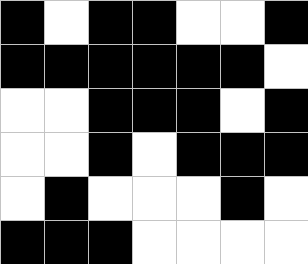[["black", "white", "black", "black", "white", "white", "black"], ["black", "black", "black", "black", "black", "black", "white"], ["white", "white", "black", "black", "black", "white", "black"], ["white", "white", "black", "white", "black", "black", "black"], ["white", "black", "white", "white", "white", "black", "white"], ["black", "black", "black", "white", "white", "white", "white"]]